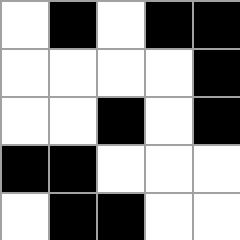[["white", "black", "white", "black", "black"], ["white", "white", "white", "white", "black"], ["white", "white", "black", "white", "black"], ["black", "black", "white", "white", "white"], ["white", "black", "black", "white", "white"]]